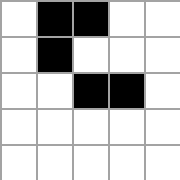[["white", "black", "black", "white", "white"], ["white", "black", "white", "white", "white"], ["white", "white", "black", "black", "white"], ["white", "white", "white", "white", "white"], ["white", "white", "white", "white", "white"]]